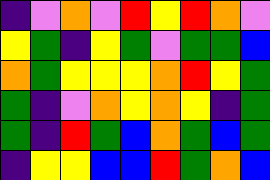[["indigo", "violet", "orange", "violet", "red", "yellow", "red", "orange", "violet"], ["yellow", "green", "indigo", "yellow", "green", "violet", "green", "green", "blue"], ["orange", "green", "yellow", "yellow", "yellow", "orange", "red", "yellow", "green"], ["green", "indigo", "violet", "orange", "yellow", "orange", "yellow", "indigo", "green"], ["green", "indigo", "red", "green", "blue", "orange", "green", "blue", "green"], ["indigo", "yellow", "yellow", "blue", "blue", "red", "green", "orange", "blue"]]